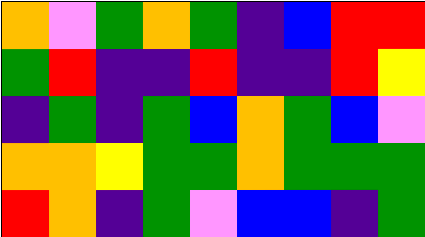[["orange", "violet", "green", "orange", "green", "indigo", "blue", "red", "red"], ["green", "red", "indigo", "indigo", "red", "indigo", "indigo", "red", "yellow"], ["indigo", "green", "indigo", "green", "blue", "orange", "green", "blue", "violet"], ["orange", "orange", "yellow", "green", "green", "orange", "green", "green", "green"], ["red", "orange", "indigo", "green", "violet", "blue", "blue", "indigo", "green"]]